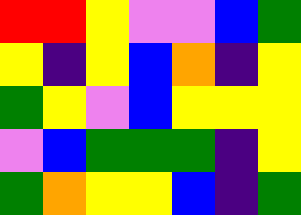[["red", "red", "yellow", "violet", "violet", "blue", "green"], ["yellow", "indigo", "yellow", "blue", "orange", "indigo", "yellow"], ["green", "yellow", "violet", "blue", "yellow", "yellow", "yellow"], ["violet", "blue", "green", "green", "green", "indigo", "yellow"], ["green", "orange", "yellow", "yellow", "blue", "indigo", "green"]]